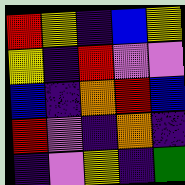[["red", "yellow", "indigo", "blue", "yellow"], ["yellow", "indigo", "red", "violet", "violet"], ["blue", "indigo", "orange", "red", "blue"], ["red", "violet", "indigo", "orange", "indigo"], ["indigo", "violet", "yellow", "indigo", "green"]]